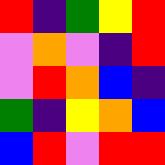[["red", "indigo", "green", "yellow", "red"], ["violet", "orange", "violet", "indigo", "red"], ["violet", "red", "orange", "blue", "indigo"], ["green", "indigo", "yellow", "orange", "blue"], ["blue", "red", "violet", "red", "red"]]